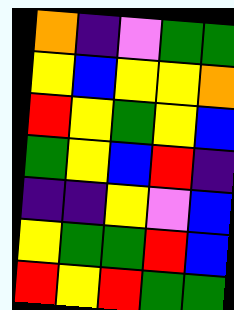[["orange", "indigo", "violet", "green", "green"], ["yellow", "blue", "yellow", "yellow", "orange"], ["red", "yellow", "green", "yellow", "blue"], ["green", "yellow", "blue", "red", "indigo"], ["indigo", "indigo", "yellow", "violet", "blue"], ["yellow", "green", "green", "red", "blue"], ["red", "yellow", "red", "green", "green"]]